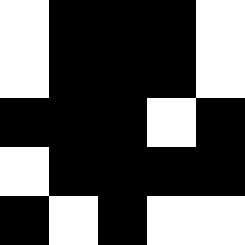[["white", "black", "black", "black", "white"], ["white", "black", "black", "black", "white"], ["black", "black", "black", "white", "black"], ["white", "black", "black", "black", "black"], ["black", "white", "black", "white", "white"]]